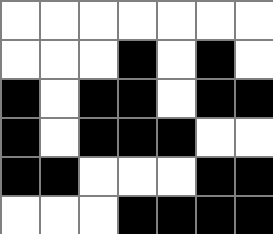[["white", "white", "white", "white", "white", "white", "white"], ["white", "white", "white", "black", "white", "black", "white"], ["black", "white", "black", "black", "white", "black", "black"], ["black", "white", "black", "black", "black", "white", "white"], ["black", "black", "white", "white", "white", "black", "black"], ["white", "white", "white", "black", "black", "black", "black"]]